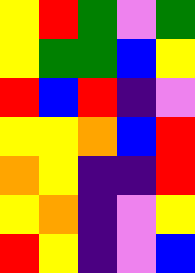[["yellow", "red", "green", "violet", "green"], ["yellow", "green", "green", "blue", "yellow"], ["red", "blue", "red", "indigo", "violet"], ["yellow", "yellow", "orange", "blue", "red"], ["orange", "yellow", "indigo", "indigo", "red"], ["yellow", "orange", "indigo", "violet", "yellow"], ["red", "yellow", "indigo", "violet", "blue"]]